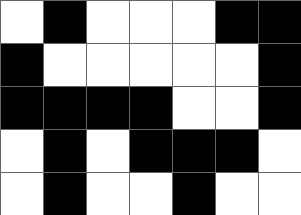[["white", "black", "white", "white", "white", "black", "black"], ["black", "white", "white", "white", "white", "white", "black"], ["black", "black", "black", "black", "white", "white", "black"], ["white", "black", "white", "black", "black", "black", "white"], ["white", "black", "white", "white", "black", "white", "white"]]